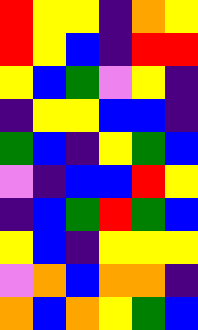[["red", "yellow", "yellow", "indigo", "orange", "yellow"], ["red", "yellow", "blue", "indigo", "red", "red"], ["yellow", "blue", "green", "violet", "yellow", "indigo"], ["indigo", "yellow", "yellow", "blue", "blue", "indigo"], ["green", "blue", "indigo", "yellow", "green", "blue"], ["violet", "indigo", "blue", "blue", "red", "yellow"], ["indigo", "blue", "green", "red", "green", "blue"], ["yellow", "blue", "indigo", "yellow", "yellow", "yellow"], ["violet", "orange", "blue", "orange", "orange", "indigo"], ["orange", "blue", "orange", "yellow", "green", "blue"]]